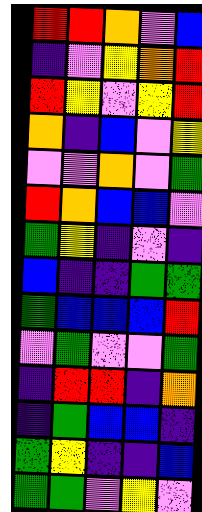[["red", "red", "orange", "violet", "blue"], ["indigo", "violet", "yellow", "orange", "red"], ["red", "yellow", "violet", "yellow", "red"], ["orange", "indigo", "blue", "violet", "yellow"], ["violet", "violet", "orange", "violet", "green"], ["red", "orange", "blue", "blue", "violet"], ["green", "yellow", "indigo", "violet", "indigo"], ["blue", "indigo", "indigo", "green", "green"], ["green", "blue", "blue", "blue", "red"], ["violet", "green", "violet", "violet", "green"], ["indigo", "red", "red", "indigo", "orange"], ["indigo", "green", "blue", "blue", "indigo"], ["green", "yellow", "indigo", "indigo", "blue"], ["green", "green", "violet", "yellow", "violet"]]